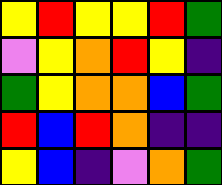[["yellow", "red", "yellow", "yellow", "red", "green"], ["violet", "yellow", "orange", "red", "yellow", "indigo"], ["green", "yellow", "orange", "orange", "blue", "green"], ["red", "blue", "red", "orange", "indigo", "indigo"], ["yellow", "blue", "indigo", "violet", "orange", "green"]]